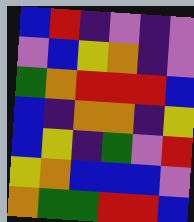[["blue", "red", "indigo", "violet", "indigo", "violet"], ["violet", "blue", "yellow", "orange", "indigo", "violet"], ["green", "orange", "red", "red", "red", "blue"], ["blue", "indigo", "orange", "orange", "indigo", "yellow"], ["blue", "yellow", "indigo", "green", "violet", "red"], ["yellow", "orange", "blue", "blue", "blue", "violet"], ["orange", "green", "green", "red", "red", "blue"]]